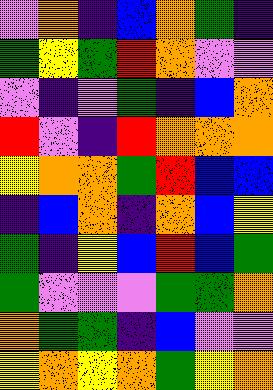[["violet", "orange", "indigo", "blue", "orange", "green", "indigo"], ["green", "yellow", "green", "red", "orange", "violet", "violet"], ["violet", "indigo", "violet", "green", "indigo", "blue", "orange"], ["red", "violet", "indigo", "red", "orange", "orange", "orange"], ["yellow", "orange", "orange", "green", "red", "blue", "blue"], ["indigo", "blue", "orange", "indigo", "orange", "blue", "yellow"], ["green", "indigo", "yellow", "blue", "red", "blue", "green"], ["green", "violet", "violet", "violet", "green", "green", "orange"], ["orange", "green", "green", "indigo", "blue", "violet", "violet"], ["yellow", "orange", "yellow", "orange", "green", "yellow", "orange"]]